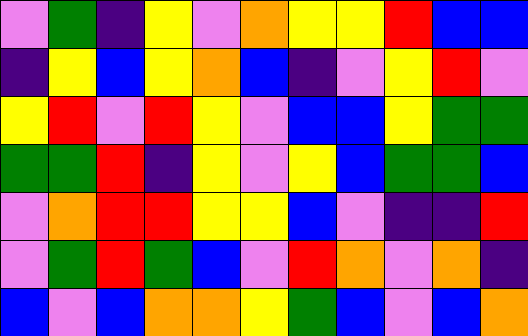[["violet", "green", "indigo", "yellow", "violet", "orange", "yellow", "yellow", "red", "blue", "blue"], ["indigo", "yellow", "blue", "yellow", "orange", "blue", "indigo", "violet", "yellow", "red", "violet"], ["yellow", "red", "violet", "red", "yellow", "violet", "blue", "blue", "yellow", "green", "green"], ["green", "green", "red", "indigo", "yellow", "violet", "yellow", "blue", "green", "green", "blue"], ["violet", "orange", "red", "red", "yellow", "yellow", "blue", "violet", "indigo", "indigo", "red"], ["violet", "green", "red", "green", "blue", "violet", "red", "orange", "violet", "orange", "indigo"], ["blue", "violet", "blue", "orange", "orange", "yellow", "green", "blue", "violet", "blue", "orange"]]